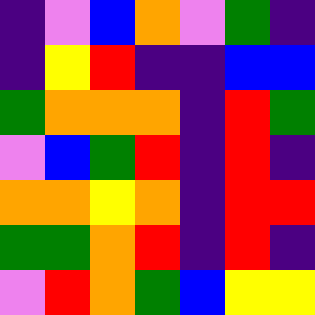[["indigo", "violet", "blue", "orange", "violet", "green", "indigo"], ["indigo", "yellow", "red", "indigo", "indigo", "blue", "blue"], ["green", "orange", "orange", "orange", "indigo", "red", "green"], ["violet", "blue", "green", "red", "indigo", "red", "indigo"], ["orange", "orange", "yellow", "orange", "indigo", "red", "red"], ["green", "green", "orange", "red", "indigo", "red", "indigo"], ["violet", "red", "orange", "green", "blue", "yellow", "yellow"]]